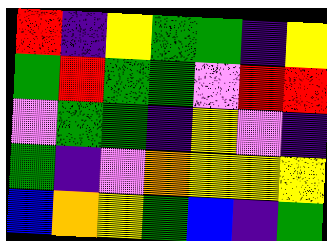[["red", "indigo", "yellow", "green", "green", "indigo", "yellow"], ["green", "red", "green", "green", "violet", "red", "red"], ["violet", "green", "green", "indigo", "yellow", "violet", "indigo"], ["green", "indigo", "violet", "orange", "yellow", "yellow", "yellow"], ["blue", "orange", "yellow", "green", "blue", "indigo", "green"]]